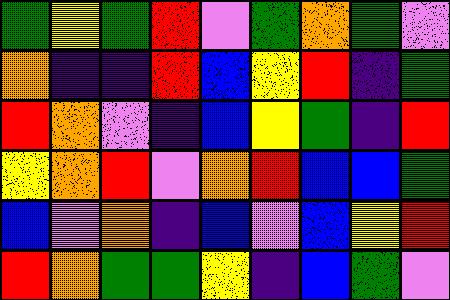[["green", "yellow", "green", "red", "violet", "green", "orange", "green", "violet"], ["orange", "indigo", "indigo", "red", "blue", "yellow", "red", "indigo", "green"], ["red", "orange", "violet", "indigo", "blue", "yellow", "green", "indigo", "red"], ["yellow", "orange", "red", "violet", "orange", "red", "blue", "blue", "green"], ["blue", "violet", "orange", "indigo", "blue", "violet", "blue", "yellow", "red"], ["red", "orange", "green", "green", "yellow", "indigo", "blue", "green", "violet"]]